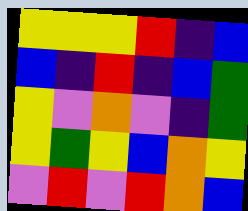[["yellow", "yellow", "yellow", "red", "indigo", "blue"], ["blue", "indigo", "red", "indigo", "blue", "green"], ["yellow", "violet", "orange", "violet", "indigo", "green"], ["yellow", "green", "yellow", "blue", "orange", "yellow"], ["violet", "red", "violet", "red", "orange", "blue"]]